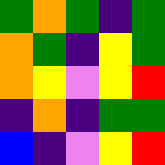[["green", "orange", "green", "indigo", "green"], ["orange", "green", "indigo", "yellow", "green"], ["orange", "yellow", "violet", "yellow", "red"], ["indigo", "orange", "indigo", "green", "green"], ["blue", "indigo", "violet", "yellow", "red"]]